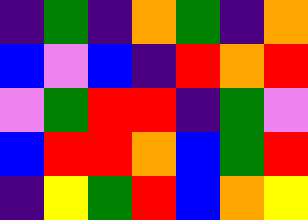[["indigo", "green", "indigo", "orange", "green", "indigo", "orange"], ["blue", "violet", "blue", "indigo", "red", "orange", "red"], ["violet", "green", "red", "red", "indigo", "green", "violet"], ["blue", "red", "red", "orange", "blue", "green", "red"], ["indigo", "yellow", "green", "red", "blue", "orange", "yellow"]]